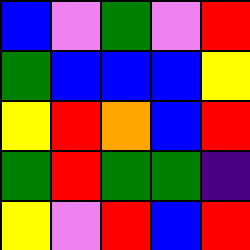[["blue", "violet", "green", "violet", "red"], ["green", "blue", "blue", "blue", "yellow"], ["yellow", "red", "orange", "blue", "red"], ["green", "red", "green", "green", "indigo"], ["yellow", "violet", "red", "blue", "red"]]